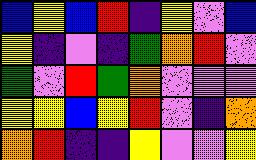[["blue", "yellow", "blue", "red", "indigo", "yellow", "violet", "blue"], ["yellow", "indigo", "violet", "indigo", "green", "orange", "red", "violet"], ["green", "violet", "red", "green", "orange", "violet", "violet", "violet"], ["yellow", "yellow", "blue", "yellow", "red", "violet", "indigo", "orange"], ["orange", "red", "indigo", "indigo", "yellow", "violet", "violet", "yellow"]]